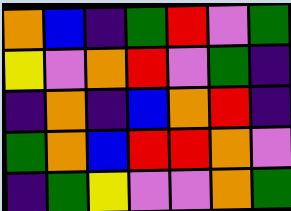[["orange", "blue", "indigo", "green", "red", "violet", "green"], ["yellow", "violet", "orange", "red", "violet", "green", "indigo"], ["indigo", "orange", "indigo", "blue", "orange", "red", "indigo"], ["green", "orange", "blue", "red", "red", "orange", "violet"], ["indigo", "green", "yellow", "violet", "violet", "orange", "green"]]